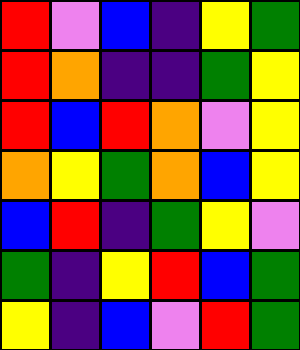[["red", "violet", "blue", "indigo", "yellow", "green"], ["red", "orange", "indigo", "indigo", "green", "yellow"], ["red", "blue", "red", "orange", "violet", "yellow"], ["orange", "yellow", "green", "orange", "blue", "yellow"], ["blue", "red", "indigo", "green", "yellow", "violet"], ["green", "indigo", "yellow", "red", "blue", "green"], ["yellow", "indigo", "blue", "violet", "red", "green"]]